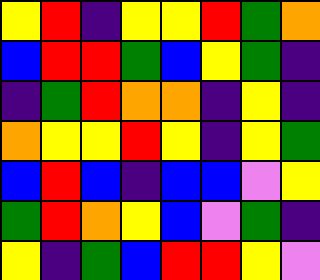[["yellow", "red", "indigo", "yellow", "yellow", "red", "green", "orange"], ["blue", "red", "red", "green", "blue", "yellow", "green", "indigo"], ["indigo", "green", "red", "orange", "orange", "indigo", "yellow", "indigo"], ["orange", "yellow", "yellow", "red", "yellow", "indigo", "yellow", "green"], ["blue", "red", "blue", "indigo", "blue", "blue", "violet", "yellow"], ["green", "red", "orange", "yellow", "blue", "violet", "green", "indigo"], ["yellow", "indigo", "green", "blue", "red", "red", "yellow", "violet"]]